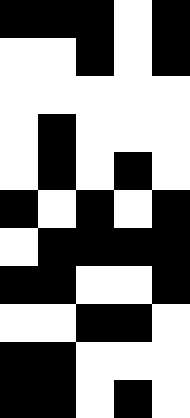[["black", "black", "black", "white", "black"], ["white", "white", "black", "white", "black"], ["white", "white", "white", "white", "white"], ["white", "black", "white", "white", "white"], ["white", "black", "white", "black", "white"], ["black", "white", "black", "white", "black"], ["white", "black", "black", "black", "black"], ["black", "black", "white", "white", "black"], ["white", "white", "black", "black", "white"], ["black", "black", "white", "white", "white"], ["black", "black", "white", "black", "white"]]